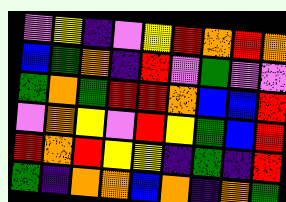[["violet", "yellow", "indigo", "violet", "yellow", "red", "orange", "red", "orange"], ["blue", "green", "orange", "indigo", "red", "violet", "green", "violet", "violet"], ["green", "orange", "green", "red", "red", "orange", "blue", "blue", "red"], ["violet", "orange", "yellow", "violet", "red", "yellow", "green", "blue", "red"], ["red", "orange", "red", "yellow", "yellow", "indigo", "green", "indigo", "red"], ["green", "indigo", "orange", "orange", "blue", "orange", "indigo", "orange", "green"]]